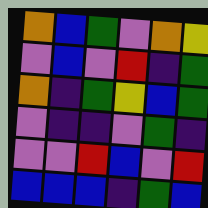[["orange", "blue", "green", "violet", "orange", "yellow"], ["violet", "blue", "violet", "red", "indigo", "green"], ["orange", "indigo", "green", "yellow", "blue", "green"], ["violet", "indigo", "indigo", "violet", "green", "indigo"], ["violet", "violet", "red", "blue", "violet", "red"], ["blue", "blue", "blue", "indigo", "green", "blue"]]